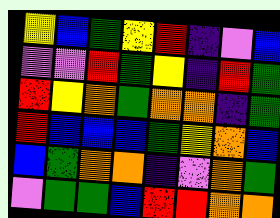[["yellow", "blue", "green", "yellow", "red", "indigo", "violet", "blue"], ["violet", "violet", "red", "green", "yellow", "indigo", "red", "green"], ["red", "yellow", "orange", "green", "orange", "orange", "indigo", "green"], ["red", "blue", "blue", "blue", "green", "yellow", "orange", "blue"], ["blue", "green", "orange", "orange", "indigo", "violet", "orange", "green"], ["violet", "green", "green", "blue", "red", "red", "orange", "orange"]]